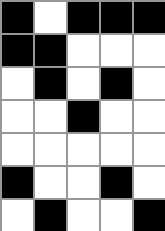[["black", "white", "black", "black", "black"], ["black", "black", "white", "white", "white"], ["white", "black", "white", "black", "white"], ["white", "white", "black", "white", "white"], ["white", "white", "white", "white", "white"], ["black", "white", "white", "black", "white"], ["white", "black", "white", "white", "black"]]